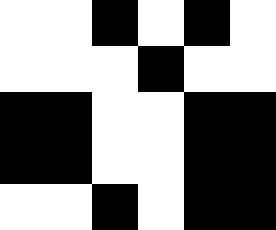[["white", "white", "black", "white", "black", "white"], ["white", "white", "white", "black", "white", "white"], ["black", "black", "white", "white", "black", "black"], ["black", "black", "white", "white", "black", "black"], ["white", "white", "black", "white", "black", "black"]]